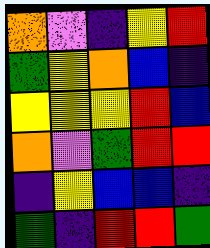[["orange", "violet", "indigo", "yellow", "red"], ["green", "yellow", "orange", "blue", "indigo"], ["yellow", "yellow", "yellow", "red", "blue"], ["orange", "violet", "green", "red", "red"], ["indigo", "yellow", "blue", "blue", "indigo"], ["green", "indigo", "red", "red", "green"]]